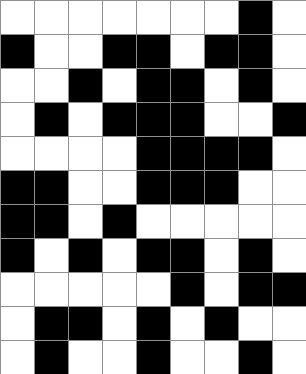[["white", "white", "white", "white", "white", "white", "white", "black", "white"], ["black", "white", "white", "black", "black", "white", "black", "black", "white"], ["white", "white", "black", "white", "black", "black", "white", "black", "white"], ["white", "black", "white", "black", "black", "black", "white", "white", "black"], ["white", "white", "white", "white", "black", "black", "black", "black", "white"], ["black", "black", "white", "white", "black", "black", "black", "white", "white"], ["black", "black", "white", "black", "white", "white", "white", "white", "white"], ["black", "white", "black", "white", "black", "black", "white", "black", "white"], ["white", "white", "white", "white", "white", "black", "white", "black", "black"], ["white", "black", "black", "white", "black", "white", "black", "white", "white"], ["white", "black", "white", "white", "black", "white", "white", "black", "white"]]